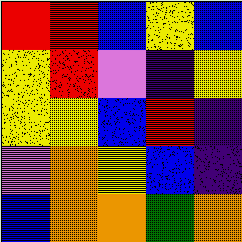[["red", "red", "blue", "yellow", "blue"], ["yellow", "red", "violet", "indigo", "yellow"], ["yellow", "yellow", "blue", "red", "indigo"], ["violet", "orange", "yellow", "blue", "indigo"], ["blue", "orange", "orange", "green", "orange"]]